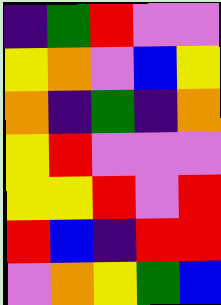[["indigo", "green", "red", "violet", "violet"], ["yellow", "orange", "violet", "blue", "yellow"], ["orange", "indigo", "green", "indigo", "orange"], ["yellow", "red", "violet", "violet", "violet"], ["yellow", "yellow", "red", "violet", "red"], ["red", "blue", "indigo", "red", "red"], ["violet", "orange", "yellow", "green", "blue"]]